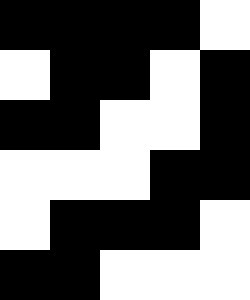[["black", "black", "black", "black", "white"], ["white", "black", "black", "white", "black"], ["black", "black", "white", "white", "black"], ["white", "white", "white", "black", "black"], ["white", "black", "black", "black", "white"], ["black", "black", "white", "white", "white"]]